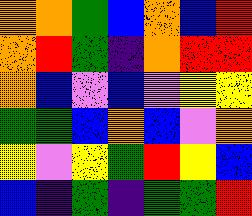[["orange", "orange", "green", "blue", "orange", "blue", "red"], ["orange", "red", "green", "indigo", "orange", "red", "red"], ["orange", "blue", "violet", "blue", "violet", "yellow", "yellow"], ["green", "green", "blue", "orange", "blue", "violet", "orange"], ["yellow", "violet", "yellow", "green", "red", "yellow", "blue"], ["blue", "indigo", "green", "indigo", "green", "green", "red"]]